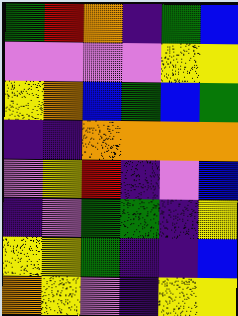[["green", "red", "orange", "indigo", "green", "blue"], ["violet", "violet", "violet", "violet", "yellow", "yellow"], ["yellow", "orange", "blue", "green", "blue", "green"], ["indigo", "indigo", "orange", "orange", "orange", "orange"], ["violet", "yellow", "red", "indigo", "violet", "blue"], ["indigo", "violet", "green", "green", "indigo", "yellow"], ["yellow", "yellow", "green", "indigo", "indigo", "blue"], ["orange", "yellow", "violet", "indigo", "yellow", "yellow"]]